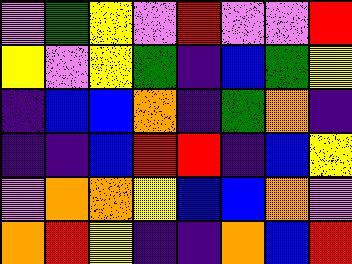[["violet", "green", "yellow", "violet", "red", "violet", "violet", "red"], ["yellow", "violet", "yellow", "green", "indigo", "blue", "green", "yellow"], ["indigo", "blue", "blue", "orange", "indigo", "green", "orange", "indigo"], ["indigo", "indigo", "blue", "red", "red", "indigo", "blue", "yellow"], ["violet", "orange", "orange", "yellow", "blue", "blue", "orange", "violet"], ["orange", "red", "yellow", "indigo", "indigo", "orange", "blue", "red"]]